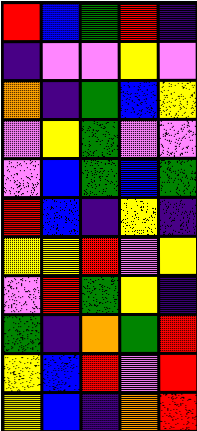[["red", "blue", "green", "red", "indigo"], ["indigo", "violet", "violet", "yellow", "violet"], ["orange", "indigo", "green", "blue", "yellow"], ["violet", "yellow", "green", "violet", "violet"], ["violet", "blue", "green", "blue", "green"], ["red", "blue", "indigo", "yellow", "indigo"], ["yellow", "yellow", "red", "violet", "yellow"], ["violet", "red", "green", "yellow", "indigo"], ["green", "indigo", "orange", "green", "red"], ["yellow", "blue", "red", "violet", "red"], ["yellow", "blue", "indigo", "orange", "red"]]